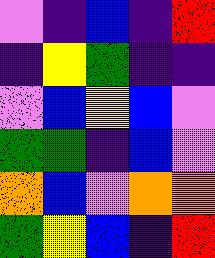[["violet", "indigo", "blue", "indigo", "red"], ["indigo", "yellow", "green", "indigo", "indigo"], ["violet", "blue", "yellow", "blue", "violet"], ["green", "green", "indigo", "blue", "violet"], ["orange", "blue", "violet", "orange", "orange"], ["green", "yellow", "blue", "indigo", "red"]]